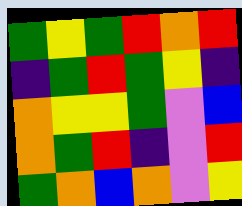[["green", "yellow", "green", "red", "orange", "red"], ["indigo", "green", "red", "green", "yellow", "indigo"], ["orange", "yellow", "yellow", "green", "violet", "blue"], ["orange", "green", "red", "indigo", "violet", "red"], ["green", "orange", "blue", "orange", "violet", "yellow"]]